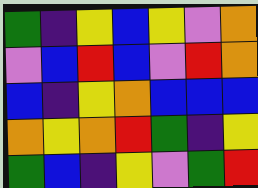[["green", "indigo", "yellow", "blue", "yellow", "violet", "orange"], ["violet", "blue", "red", "blue", "violet", "red", "orange"], ["blue", "indigo", "yellow", "orange", "blue", "blue", "blue"], ["orange", "yellow", "orange", "red", "green", "indigo", "yellow"], ["green", "blue", "indigo", "yellow", "violet", "green", "red"]]